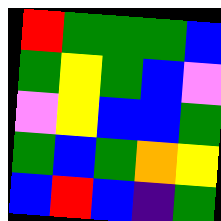[["red", "green", "green", "green", "blue"], ["green", "yellow", "green", "blue", "violet"], ["violet", "yellow", "blue", "blue", "green"], ["green", "blue", "green", "orange", "yellow"], ["blue", "red", "blue", "indigo", "green"]]